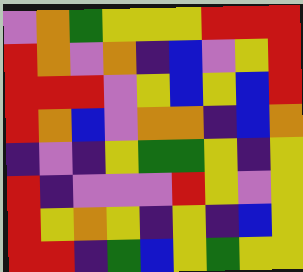[["violet", "orange", "green", "yellow", "yellow", "yellow", "red", "red", "red"], ["red", "orange", "violet", "orange", "indigo", "blue", "violet", "yellow", "red"], ["red", "red", "red", "violet", "yellow", "blue", "yellow", "blue", "red"], ["red", "orange", "blue", "violet", "orange", "orange", "indigo", "blue", "orange"], ["indigo", "violet", "indigo", "yellow", "green", "green", "yellow", "indigo", "yellow"], ["red", "indigo", "violet", "violet", "violet", "red", "yellow", "violet", "yellow"], ["red", "yellow", "orange", "yellow", "indigo", "yellow", "indigo", "blue", "yellow"], ["red", "red", "indigo", "green", "blue", "yellow", "green", "yellow", "yellow"]]